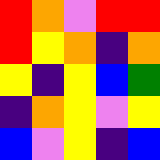[["red", "orange", "violet", "red", "red"], ["red", "yellow", "orange", "indigo", "orange"], ["yellow", "indigo", "yellow", "blue", "green"], ["indigo", "orange", "yellow", "violet", "yellow"], ["blue", "violet", "yellow", "indigo", "blue"]]